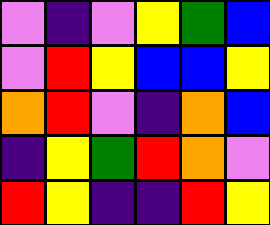[["violet", "indigo", "violet", "yellow", "green", "blue"], ["violet", "red", "yellow", "blue", "blue", "yellow"], ["orange", "red", "violet", "indigo", "orange", "blue"], ["indigo", "yellow", "green", "red", "orange", "violet"], ["red", "yellow", "indigo", "indigo", "red", "yellow"]]